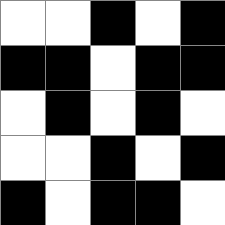[["white", "white", "black", "white", "black"], ["black", "black", "white", "black", "black"], ["white", "black", "white", "black", "white"], ["white", "white", "black", "white", "black"], ["black", "white", "black", "black", "white"]]